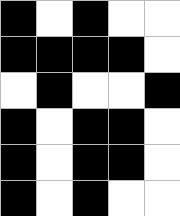[["black", "white", "black", "white", "white"], ["black", "black", "black", "black", "white"], ["white", "black", "white", "white", "black"], ["black", "white", "black", "black", "white"], ["black", "white", "black", "black", "white"], ["black", "white", "black", "white", "white"]]